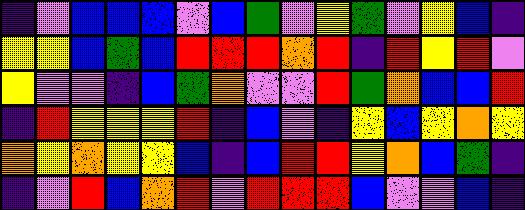[["indigo", "violet", "blue", "blue", "blue", "violet", "blue", "green", "violet", "yellow", "green", "violet", "yellow", "blue", "indigo"], ["yellow", "yellow", "blue", "green", "blue", "red", "red", "red", "orange", "red", "indigo", "red", "yellow", "red", "violet"], ["yellow", "violet", "violet", "indigo", "blue", "green", "orange", "violet", "violet", "red", "green", "orange", "blue", "blue", "red"], ["indigo", "red", "yellow", "yellow", "yellow", "red", "indigo", "blue", "violet", "indigo", "yellow", "blue", "yellow", "orange", "yellow"], ["orange", "yellow", "orange", "yellow", "yellow", "blue", "indigo", "blue", "red", "red", "yellow", "orange", "blue", "green", "indigo"], ["indigo", "violet", "red", "blue", "orange", "red", "violet", "red", "red", "red", "blue", "violet", "violet", "blue", "indigo"]]